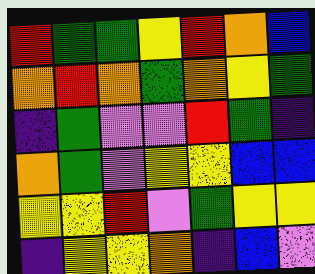[["red", "green", "green", "yellow", "red", "orange", "blue"], ["orange", "red", "orange", "green", "orange", "yellow", "green"], ["indigo", "green", "violet", "violet", "red", "green", "indigo"], ["orange", "green", "violet", "yellow", "yellow", "blue", "blue"], ["yellow", "yellow", "red", "violet", "green", "yellow", "yellow"], ["indigo", "yellow", "yellow", "orange", "indigo", "blue", "violet"]]